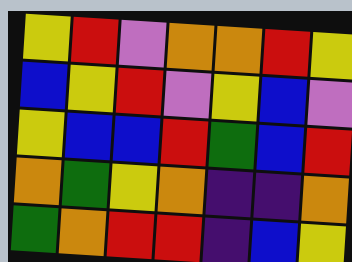[["yellow", "red", "violet", "orange", "orange", "red", "yellow"], ["blue", "yellow", "red", "violet", "yellow", "blue", "violet"], ["yellow", "blue", "blue", "red", "green", "blue", "red"], ["orange", "green", "yellow", "orange", "indigo", "indigo", "orange"], ["green", "orange", "red", "red", "indigo", "blue", "yellow"]]